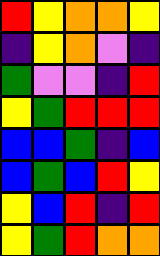[["red", "yellow", "orange", "orange", "yellow"], ["indigo", "yellow", "orange", "violet", "indigo"], ["green", "violet", "violet", "indigo", "red"], ["yellow", "green", "red", "red", "red"], ["blue", "blue", "green", "indigo", "blue"], ["blue", "green", "blue", "red", "yellow"], ["yellow", "blue", "red", "indigo", "red"], ["yellow", "green", "red", "orange", "orange"]]